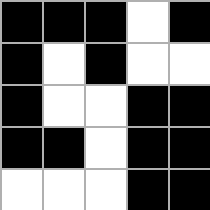[["black", "black", "black", "white", "black"], ["black", "white", "black", "white", "white"], ["black", "white", "white", "black", "black"], ["black", "black", "white", "black", "black"], ["white", "white", "white", "black", "black"]]